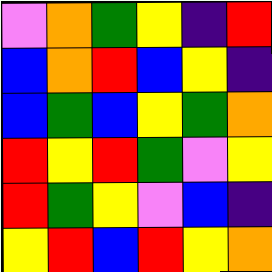[["violet", "orange", "green", "yellow", "indigo", "red"], ["blue", "orange", "red", "blue", "yellow", "indigo"], ["blue", "green", "blue", "yellow", "green", "orange"], ["red", "yellow", "red", "green", "violet", "yellow"], ["red", "green", "yellow", "violet", "blue", "indigo"], ["yellow", "red", "blue", "red", "yellow", "orange"]]